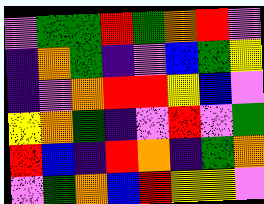[["violet", "green", "green", "red", "green", "orange", "red", "violet"], ["indigo", "orange", "green", "indigo", "violet", "blue", "green", "yellow"], ["indigo", "violet", "orange", "red", "red", "yellow", "blue", "violet"], ["yellow", "orange", "green", "indigo", "violet", "red", "violet", "green"], ["red", "blue", "indigo", "red", "orange", "indigo", "green", "orange"], ["violet", "green", "orange", "blue", "red", "yellow", "yellow", "violet"]]